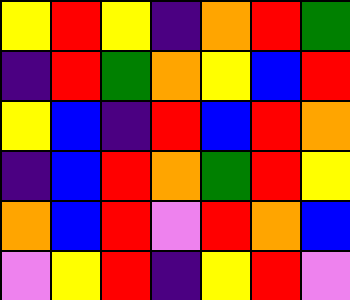[["yellow", "red", "yellow", "indigo", "orange", "red", "green"], ["indigo", "red", "green", "orange", "yellow", "blue", "red"], ["yellow", "blue", "indigo", "red", "blue", "red", "orange"], ["indigo", "blue", "red", "orange", "green", "red", "yellow"], ["orange", "blue", "red", "violet", "red", "orange", "blue"], ["violet", "yellow", "red", "indigo", "yellow", "red", "violet"]]